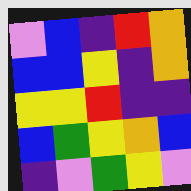[["violet", "blue", "indigo", "red", "orange"], ["blue", "blue", "yellow", "indigo", "orange"], ["yellow", "yellow", "red", "indigo", "indigo"], ["blue", "green", "yellow", "orange", "blue"], ["indigo", "violet", "green", "yellow", "violet"]]